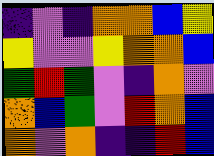[["indigo", "violet", "indigo", "orange", "orange", "blue", "yellow"], ["yellow", "violet", "violet", "yellow", "orange", "orange", "blue"], ["green", "red", "green", "violet", "indigo", "orange", "violet"], ["orange", "blue", "green", "violet", "red", "orange", "blue"], ["orange", "violet", "orange", "indigo", "indigo", "red", "blue"]]